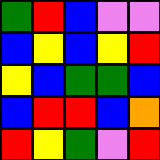[["green", "red", "blue", "violet", "violet"], ["blue", "yellow", "blue", "yellow", "red"], ["yellow", "blue", "green", "green", "blue"], ["blue", "red", "red", "blue", "orange"], ["red", "yellow", "green", "violet", "red"]]